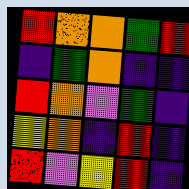[["red", "orange", "orange", "green", "red"], ["indigo", "green", "orange", "indigo", "indigo"], ["red", "orange", "violet", "green", "indigo"], ["yellow", "orange", "indigo", "red", "indigo"], ["red", "violet", "yellow", "red", "indigo"]]